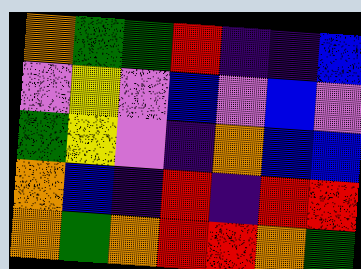[["orange", "green", "green", "red", "indigo", "indigo", "blue"], ["violet", "yellow", "violet", "blue", "violet", "blue", "violet"], ["green", "yellow", "violet", "indigo", "orange", "blue", "blue"], ["orange", "blue", "indigo", "red", "indigo", "red", "red"], ["orange", "green", "orange", "red", "red", "orange", "green"]]